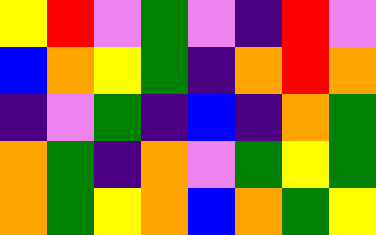[["yellow", "red", "violet", "green", "violet", "indigo", "red", "violet"], ["blue", "orange", "yellow", "green", "indigo", "orange", "red", "orange"], ["indigo", "violet", "green", "indigo", "blue", "indigo", "orange", "green"], ["orange", "green", "indigo", "orange", "violet", "green", "yellow", "green"], ["orange", "green", "yellow", "orange", "blue", "orange", "green", "yellow"]]